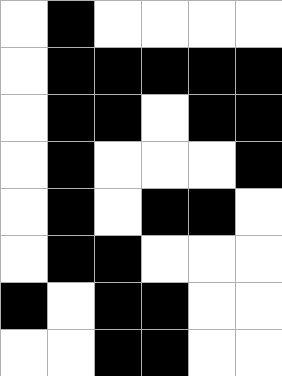[["white", "black", "white", "white", "white", "white"], ["white", "black", "black", "black", "black", "black"], ["white", "black", "black", "white", "black", "black"], ["white", "black", "white", "white", "white", "black"], ["white", "black", "white", "black", "black", "white"], ["white", "black", "black", "white", "white", "white"], ["black", "white", "black", "black", "white", "white"], ["white", "white", "black", "black", "white", "white"]]